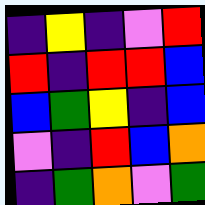[["indigo", "yellow", "indigo", "violet", "red"], ["red", "indigo", "red", "red", "blue"], ["blue", "green", "yellow", "indigo", "blue"], ["violet", "indigo", "red", "blue", "orange"], ["indigo", "green", "orange", "violet", "green"]]